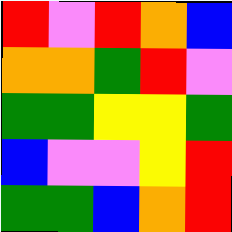[["red", "violet", "red", "orange", "blue"], ["orange", "orange", "green", "red", "violet"], ["green", "green", "yellow", "yellow", "green"], ["blue", "violet", "violet", "yellow", "red"], ["green", "green", "blue", "orange", "red"]]